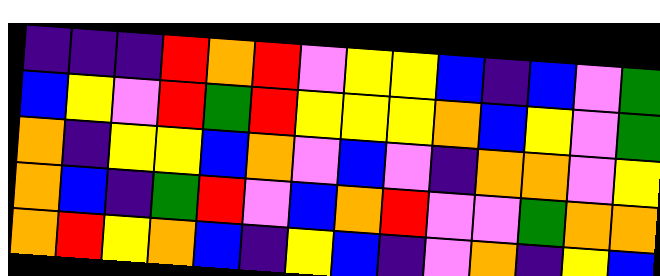[["indigo", "indigo", "indigo", "red", "orange", "red", "violet", "yellow", "yellow", "blue", "indigo", "blue", "violet", "green"], ["blue", "yellow", "violet", "red", "green", "red", "yellow", "yellow", "yellow", "orange", "blue", "yellow", "violet", "green"], ["orange", "indigo", "yellow", "yellow", "blue", "orange", "violet", "blue", "violet", "indigo", "orange", "orange", "violet", "yellow"], ["orange", "blue", "indigo", "green", "red", "violet", "blue", "orange", "red", "violet", "violet", "green", "orange", "orange"], ["orange", "red", "yellow", "orange", "blue", "indigo", "yellow", "blue", "indigo", "violet", "orange", "indigo", "yellow", "blue"]]